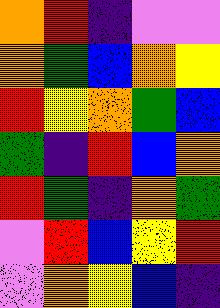[["orange", "red", "indigo", "violet", "violet"], ["orange", "green", "blue", "orange", "yellow"], ["red", "yellow", "orange", "green", "blue"], ["green", "indigo", "red", "blue", "orange"], ["red", "green", "indigo", "orange", "green"], ["violet", "red", "blue", "yellow", "red"], ["violet", "orange", "yellow", "blue", "indigo"]]